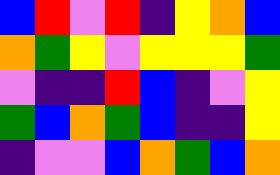[["blue", "red", "violet", "red", "indigo", "yellow", "orange", "blue"], ["orange", "green", "yellow", "violet", "yellow", "yellow", "yellow", "green"], ["violet", "indigo", "indigo", "red", "blue", "indigo", "violet", "yellow"], ["green", "blue", "orange", "green", "blue", "indigo", "indigo", "yellow"], ["indigo", "violet", "violet", "blue", "orange", "green", "blue", "orange"]]